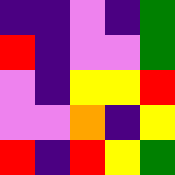[["indigo", "indigo", "violet", "indigo", "green"], ["red", "indigo", "violet", "violet", "green"], ["violet", "indigo", "yellow", "yellow", "red"], ["violet", "violet", "orange", "indigo", "yellow"], ["red", "indigo", "red", "yellow", "green"]]